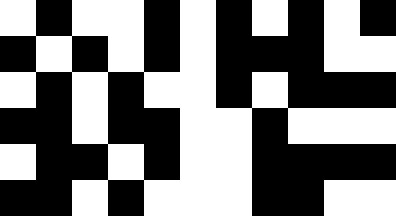[["white", "black", "white", "white", "black", "white", "black", "white", "black", "white", "black"], ["black", "white", "black", "white", "black", "white", "black", "black", "black", "white", "white"], ["white", "black", "white", "black", "white", "white", "black", "white", "black", "black", "black"], ["black", "black", "white", "black", "black", "white", "white", "black", "white", "white", "white"], ["white", "black", "black", "white", "black", "white", "white", "black", "black", "black", "black"], ["black", "black", "white", "black", "white", "white", "white", "black", "black", "white", "white"]]